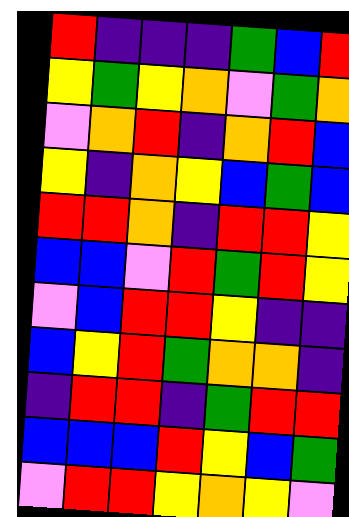[["red", "indigo", "indigo", "indigo", "green", "blue", "red"], ["yellow", "green", "yellow", "orange", "violet", "green", "orange"], ["violet", "orange", "red", "indigo", "orange", "red", "blue"], ["yellow", "indigo", "orange", "yellow", "blue", "green", "blue"], ["red", "red", "orange", "indigo", "red", "red", "yellow"], ["blue", "blue", "violet", "red", "green", "red", "yellow"], ["violet", "blue", "red", "red", "yellow", "indigo", "indigo"], ["blue", "yellow", "red", "green", "orange", "orange", "indigo"], ["indigo", "red", "red", "indigo", "green", "red", "red"], ["blue", "blue", "blue", "red", "yellow", "blue", "green"], ["violet", "red", "red", "yellow", "orange", "yellow", "violet"]]